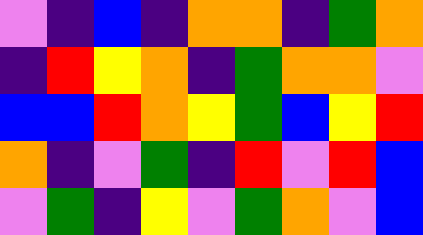[["violet", "indigo", "blue", "indigo", "orange", "orange", "indigo", "green", "orange"], ["indigo", "red", "yellow", "orange", "indigo", "green", "orange", "orange", "violet"], ["blue", "blue", "red", "orange", "yellow", "green", "blue", "yellow", "red"], ["orange", "indigo", "violet", "green", "indigo", "red", "violet", "red", "blue"], ["violet", "green", "indigo", "yellow", "violet", "green", "orange", "violet", "blue"]]